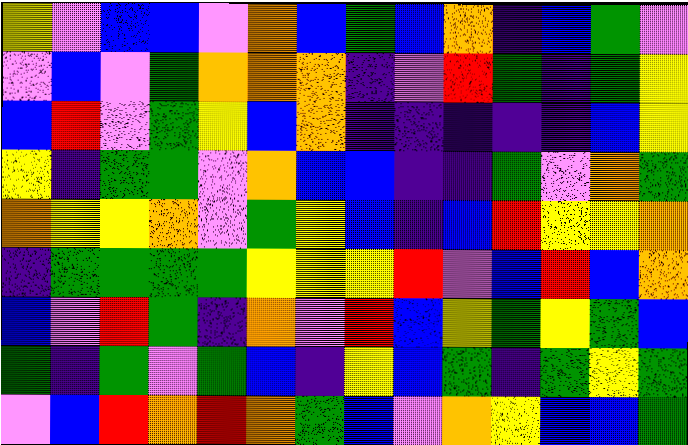[["yellow", "violet", "blue", "blue", "violet", "orange", "blue", "green", "blue", "orange", "indigo", "blue", "green", "violet"], ["violet", "blue", "violet", "green", "orange", "orange", "orange", "indigo", "violet", "red", "green", "indigo", "green", "yellow"], ["blue", "red", "violet", "green", "yellow", "blue", "orange", "indigo", "indigo", "indigo", "indigo", "indigo", "blue", "yellow"], ["yellow", "indigo", "green", "green", "violet", "orange", "blue", "blue", "indigo", "indigo", "green", "violet", "orange", "green"], ["orange", "yellow", "yellow", "orange", "violet", "green", "yellow", "blue", "indigo", "blue", "red", "yellow", "yellow", "orange"], ["indigo", "green", "green", "green", "green", "yellow", "yellow", "yellow", "red", "violet", "blue", "red", "blue", "orange"], ["blue", "violet", "red", "green", "indigo", "orange", "violet", "red", "blue", "yellow", "green", "yellow", "green", "blue"], ["green", "indigo", "green", "violet", "green", "blue", "indigo", "yellow", "blue", "green", "indigo", "green", "yellow", "green"], ["violet", "blue", "red", "orange", "red", "orange", "green", "blue", "violet", "orange", "yellow", "blue", "blue", "green"]]